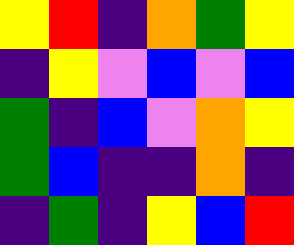[["yellow", "red", "indigo", "orange", "green", "yellow"], ["indigo", "yellow", "violet", "blue", "violet", "blue"], ["green", "indigo", "blue", "violet", "orange", "yellow"], ["green", "blue", "indigo", "indigo", "orange", "indigo"], ["indigo", "green", "indigo", "yellow", "blue", "red"]]